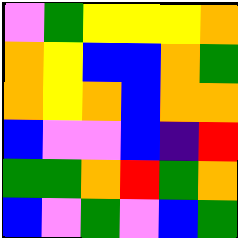[["violet", "green", "yellow", "yellow", "yellow", "orange"], ["orange", "yellow", "blue", "blue", "orange", "green"], ["orange", "yellow", "orange", "blue", "orange", "orange"], ["blue", "violet", "violet", "blue", "indigo", "red"], ["green", "green", "orange", "red", "green", "orange"], ["blue", "violet", "green", "violet", "blue", "green"]]